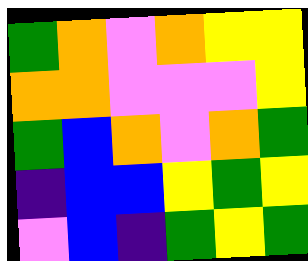[["green", "orange", "violet", "orange", "yellow", "yellow"], ["orange", "orange", "violet", "violet", "violet", "yellow"], ["green", "blue", "orange", "violet", "orange", "green"], ["indigo", "blue", "blue", "yellow", "green", "yellow"], ["violet", "blue", "indigo", "green", "yellow", "green"]]